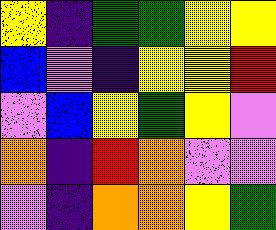[["yellow", "indigo", "green", "green", "yellow", "yellow"], ["blue", "violet", "indigo", "yellow", "yellow", "red"], ["violet", "blue", "yellow", "green", "yellow", "violet"], ["orange", "indigo", "red", "orange", "violet", "violet"], ["violet", "indigo", "orange", "orange", "yellow", "green"]]